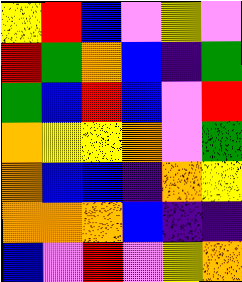[["yellow", "red", "blue", "violet", "yellow", "violet"], ["red", "green", "orange", "blue", "indigo", "green"], ["green", "blue", "red", "blue", "violet", "red"], ["orange", "yellow", "yellow", "orange", "violet", "green"], ["orange", "blue", "blue", "indigo", "orange", "yellow"], ["orange", "orange", "orange", "blue", "indigo", "indigo"], ["blue", "violet", "red", "violet", "yellow", "orange"]]